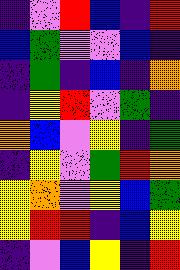[["indigo", "violet", "red", "blue", "indigo", "red"], ["blue", "green", "violet", "violet", "blue", "indigo"], ["indigo", "green", "indigo", "blue", "indigo", "orange"], ["indigo", "yellow", "red", "violet", "green", "indigo"], ["orange", "blue", "violet", "yellow", "indigo", "green"], ["indigo", "yellow", "violet", "green", "red", "orange"], ["yellow", "orange", "violet", "yellow", "blue", "green"], ["yellow", "red", "red", "indigo", "blue", "yellow"], ["indigo", "violet", "blue", "yellow", "indigo", "red"]]